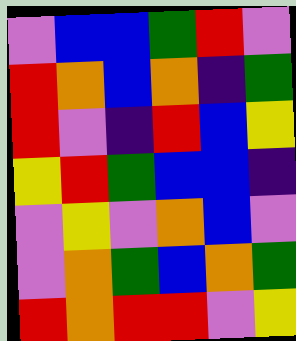[["violet", "blue", "blue", "green", "red", "violet"], ["red", "orange", "blue", "orange", "indigo", "green"], ["red", "violet", "indigo", "red", "blue", "yellow"], ["yellow", "red", "green", "blue", "blue", "indigo"], ["violet", "yellow", "violet", "orange", "blue", "violet"], ["violet", "orange", "green", "blue", "orange", "green"], ["red", "orange", "red", "red", "violet", "yellow"]]